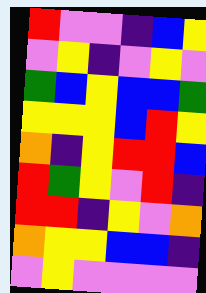[["red", "violet", "violet", "indigo", "blue", "yellow"], ["violet", "yellow", "indigo", "violet", "yellow", "violet"], ["green", "blue", "yellow", "blue", "blue", "green"], ["yellow", "yellow", "yellow", "blue", "red", "yellow"], ["orange", "indigo", "yellow", "red", "red", "blue"], ["red", "green", "yellow", "violet", "red", "indigo"], ["red", "red", "indigo", "yellow", "violet", "orange"], ["orange", "yellow", "yellow", "blue", "blue", "indigo"], ["violet", "yellow", "violet", "violet", "violet", "violet"]]